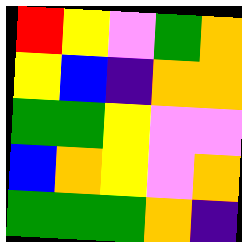[["red", "yellow", "violet", "green", "orange"], ["yellow", "blue", "indigo", "orange", "orange"], ["green", "green", "yellow", "violet", "violet"], ["blue", "orange", "yellow", "violet", "orange"], ["green", "green", "green", "orange", "indigo"]]